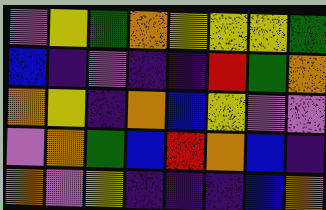[["violet", "yellow", "green", "orange", "yellow", "yellow", "yellow", "green"], ["blue", "indigo", "violet", "indigo", "indigo", "red", "green", "orange"], ["orange", "yellow", "indigo", "orange", "blue", "yellow", "violet", "violet"], ["violet", "orange", "green", "blue", "red", "orange", "blue", "indigo"], ["orange", "violet", "yellow", "indigo", "indigo", "indigo", "blue", "orange"]]